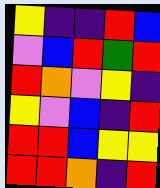[["yellow", "indigo", "indigo", "red", "blue"], ["violet", "blue", "red", "green", "red"], ["red", "orange", "violet", "yellow", "indigo"], ["yellow", "violet", "blue", "indigo", "red"], ["red", "red", "blue", "yellow", "yellow"], ["red", "red", "orange", "indigo", "red"]]